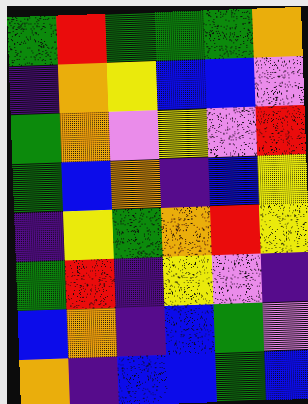[["green", "red", "green", "green", "green", "orange"], ["indigo", "orange", "yellow", "blue", "blue", "violet"], ["green", "orange", "violet", "yellow", "violet", "red"], ["green", "blue", "orange", "indigo", "blue", "yellow"], ["indigo", "yellow", "green", "orange", "red", "yellow"], ["green", "red", "indigo", "yellow", "violet", "indigo"], ["blue", "orange", "indigo", "blue", "green", "violet"], ["orange", "indigo", "blue", "blue", "green", "blue"]]